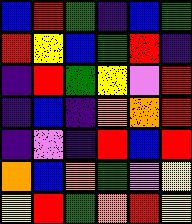[["blue", "red", "green", "indigo", "blue", "green"], ["red", "yellow", "blue", "green", "red", "indigo"], ["indigo", "red", "green", "yellow", "violet", "red"], ["indigo", "blue", "indigo", "orange", "orange", "red"], ["indigo", "violet", "indigo", "red", "blue", "red"], ["orange", "blue", "orange", "green", "violet", "yellow"], ["yellow", "red", "green", "orange", "red", "yellow"]]